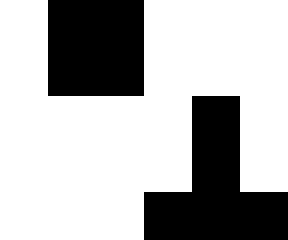[["white", "black", "black", "white", "white", "white"], ["white", "black", "black", "white", "white", "white"], ["white", "white", "white", "white", "black", "white"], ["white", "white", "white", "white", "black", "white"], ["white", "white", "white", "black", "black", "black"]]